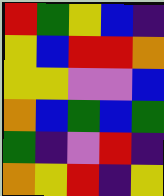[["red", "green", "yellow", "blue", "indigo"], ["yellow", "blue", "red", "red", "orange"], ["yellow", "yellow", "violet", "violet", "blue"], ["orange", "blue", "green", "blue", "green"], ["green", "indigo", "violet", "red", "indigo"], ["orange", "yellow", "red", "indigo", "yellow"]]